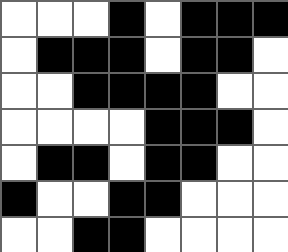[["white", "white", "white", "black", "white", "black", "black", "black"], ["white", "black", "black", "black", "white", "black", "black", "white"], ["white", "white", "black", "black", "black", "black", "white", "white"], ["white", "white", "white", "white", "black", "black", "black", "white"], ["white", "black", "black", "white", "black", "black", "white", "white"], ["black", "white", "white", "black", "black", "white", "white", "white"], ["white", "white", "black", "black", "white", "white", "white", "white"]]